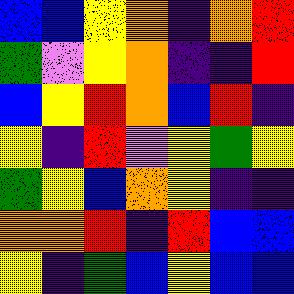[["blue", "blue", "yellow", "orange", "indigo", "orange", "red"], ["green", "violet", "yellow", "orange", "indigo", "indigo", "red"], ["blue", "yellow", "red", "orange", "blue", "red", "indigo"], ["yellow", "indigo", "red", "violet", "yellow", "green", "yellow"], ["green", "yellow", "blue", "orange", "yellow", "indigo", "indigo"], ["orange", "orange", "red", "indigo", "red", "blue", "blue"], ["yellow", "indigo", "green", "blue", "yellow", "blue", "blue"]]